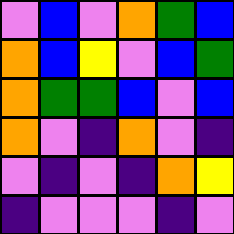[["violet", "blue", "violet", "orange", "green", "blue"], ["orange", "blue", "yellow", "violet", "blue", "green"], ["orange", "green", "green", "blue", "violet", "blue"], ["orange", "violet", "indigo", "orange", "violet", "indigo"], ["violet", "indigo", "violet", "indigo", "orange", "yellow"], ["indigo", "violet", "violet", "violet", "indigo", "violet"]]